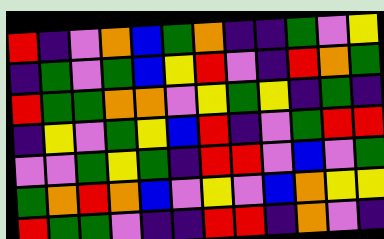[["red", "indigo", "violet", "orange", "blue", "green", "orange", "indigo", "indigo", "green", "violet", "yellow"], ["indigo", "green", "violet", "green", "blue", "yellow", "red", "violet", "indigo", "red", "orange", "green"], ["red", "green", "green", "orange", "orange", "violet", "yellow", "green", "yellow", "indigo", "green", "indigo"], ["indigo", "yellow", "violet", "green", "yellow", "blue", "red", "indigo", "violet", "green", "red", "red"], ["violet", "violet", "green", "yellow", "green", "indigo", "red", "red", "violet", "blue", "violet", "green"], ["green", "orange", "red", "orange", "blue", "violet", "yellow", "violet", "blue", "orange", "yellow", "yellow"], ["red", "green", "green", "violet", "indigo", "indigo", "red", "red", "indigo", "orange", "violet", "indigo"]]